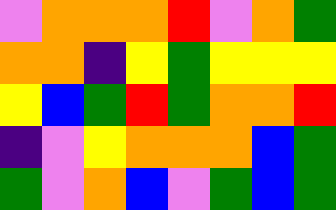[["violet", "orange", "orange", "orange", "red", "violet", "orange", "green"], ["orange", "orange", "indigo", "yellow", "green", "yellow", "yellow", "yellow"], ["yellow", "blue", "green", "red", "green", "orange", "orange", "red"], ["indigo", "violet", "yellow", "orange", "orange", "orange", "blue", "green"], ["green", "violet", "orange", "blue", "violet", "green", "blue", "green"]]